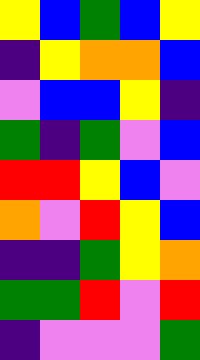[["yellow", "blue", "green", "blue", "yellow"], ["indigo", "yellow", "orange", "orange", "blue"], ["violet", "blue", "blue", "yellow", "indigo"], ["green", "indigo", "green", "violet", "blue"], ["red", "red", "yellow", "blue", "violet"], ["orange", "violet", "red", "yellow", "blue"], ["indigo", "indigo", "green", "yellow", "orange"], ["green", "green", "red", "violet", "red"], ["indigo", "violet", "violet", "violet", "green"]]